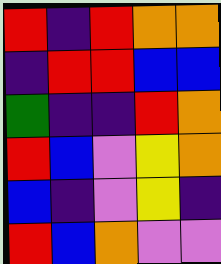[["red", "indigo", "red", "orange", "orange"], ["indigo", "red", "red", "blue", "blue"], ["green", "indigo", "indigo", "red", "orange"], ["red", "blue", "violet", "yellow", "orange"], ["blue", "indigo", "violet", "yellow", "indigo"], ["red", "blue", "orange", "violet", "violet"]]